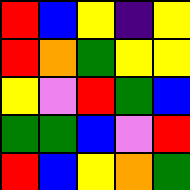[["red", "blue", "yellow", "indigo", "yellow"], ["red", "orange", "green", "yellow", "yellow"], ["yellow", "violet", "red", "green", "blue"], ["green", "green", "blue", "violet", "red"], ["red", "blue", "yellow", "orange", "green"]]